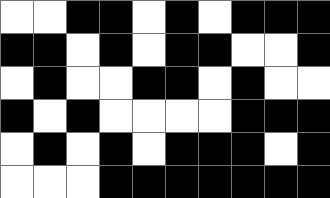[["white", "white", "black", "black", "white", "black", "white", "black", "black", "black"], ["black", "black", "white", "black", "white", "black", "black", "white", "white", "black"], ["white", "black", "white", "white", "black", "black", "white", "black", "white", "white"], ["black", "white", "black", "white", "white", "white", "white", "black", "black", "black"], ["white", "black", "white", "black", "white", "black", "black", "black", "white", "black"], ["white", "white", "white", "black", "black", "black", "black", "black", "black", "black"]]